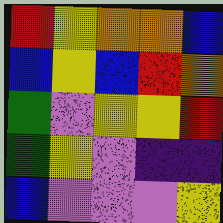[["red", "yellow", "orange", "orange", "blue"], ["blue", "yellow", "blue", "red", "orange"], ["green", "violet", "yellow", "yellow", "red"], ["green", "yellow", "violet", "indigo", "indigo"], ["blue", "violet", "violet", "violet", "yellow"]]